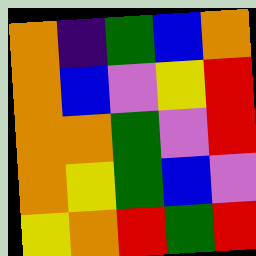[["orange", "indigo", "green", "blue", "orange"], ["orange", "blue", "violet", "yellow", "red"], ["orange", "orange", "green", "violet", "red"], ["orange", "yellow", "green", "blue", "violet"], ["yellow", "orange", "red", "green", "red"]]